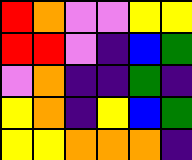[["red", "orange", "violet", "violet", "yellow", "yellow"], ["red", "red", "violet", "indigo", "blue", "green"], ["violet", "orange", "indigo", "indigo", "green", "indigo"], ["yellow", "orange", "indigo", "yellow", "blue", "green"], ["yellow", "yellow", "orange", "orange", "orange", "indigo"]]